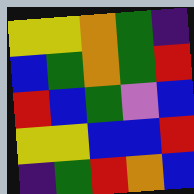[["yellow", "yellow", "orange", "green", "indigo"], ["blue", "green", "orange", "green", "red"], ["red", "blue", "green", "violet", "blue"], ["yellow", "yellow", "blue", "blue", "red"], ["indigo", "green", "red", "orange", "blue"]]